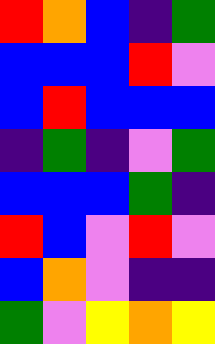[["red", "orange", "blue", "indigo", "green"], ["blue", "blue", "blue", "red", "violet"], ["blue", "red", "blue", "blue", "blue"], ["indigo", "green", "indigo", "violet", "green"], ["blue", "blue", "blue", "green", "indigo"], ["red", "blue", "violet", "red", "violet"], ["blue", "orange", "violet", "indigo", "indigo"], ["green", "violet", "yellow", "orange", "yellow"]]